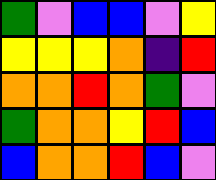[["green", "violet", "blue", "blue", "violet", "yellow"], ["yellow", "yellow", "yellow", "orange", "indigo", "red"], ["orange", "orange", "red", "orange", "green", "violet"], ["green", "orange", "orange", "yellow", "red", "blue"], ["blue", "orange", "orange", "red", "blue", "violet"]]